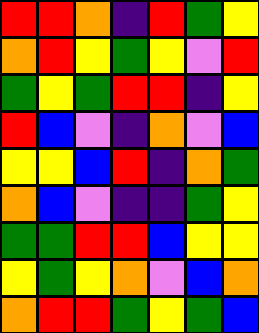[["red", "red", "orange", "indigo", "red", "green", "yellow"], ["orange", "red", "yellow", "green", "yellow", "violet", "red"], ["green", "yellow", "green", "red", "red", "indigo", "yellow"], ["red", "blue", "violet", "indigo", "orange", "violet", "blue"], ["yellow", "yellow", "blue", "red", "indigo", "orange", "green"], ["orange", "blue", "violet", "indigo", "indigo", "green", "yellow"], ["green", "green", "red", "red", "blue", "yellow", "yellow"], ["yellow", "green", "yellow", "orange", "violet", "blue", "orange"], ["orange", "red", "red", "green", "yellow", "green", "blue"]]